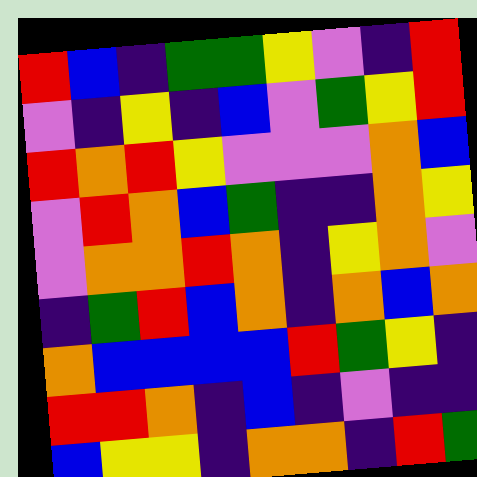[["red", "blue", "indigo", "green", "green", "yellow", "violet", "indigo", "red"], ["violet", "indigo", "yellow", "indigo", "blue", "violet", "green", "yellow", "red"], ["red", "orange", "red", "yellow", "violet", "violet", "violet", "orange", "blue"], ["violet", "red", "orange", "blue", "green", "indigo", "indigo", "orange", "yellow"], ["violet", "orange", "orange", "red", "orange", "indigo", "yellow", "orange", "violet"], ["indigo", "green", "red", "blue", "orange", "indigo", "orange", "blue", "orange"], ["orange", "blue", "blue", "blue", "blue", "red", "green", "yellow", "indigo"], ["red", "red", "orange", "indigo", "blue", "indigo", "violet", "indigo", "indigo"], ["blue", "yellow", "yellow", "indigo", "orange", "orange", "indigo", "red", "green"]]